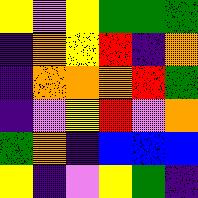[["yellow", "violet", "yellow", "green", "green", "green"], ["indigo", "orange", "yellow", "red", "indigo", "orange"], ["indigo", "orange", "orange", "orange", "red", "green"], ["indigo", "violet", "yellow", "red", "violet", "orange"], ["green", "orange", "indigo", "blue", "blue", "blue"], ["yellow", "indigo", "violet", "yellow", "green", "indigo"]]